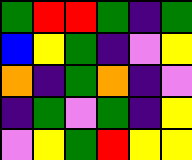[["green", "red", "red", "green", "indigo", "green"], ["blue", "yellow", "green", "indigo", "violet", "yellow"], ["orange", "indigo", "green", "orange", "indigo", "violet"], ["indigo", "green", "violet", "green", "indigo", "yellow"], ["violet", "yellow", "green", "red", "yellow", "yellow"]]